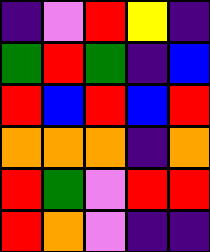[["indigo", "violet", "red", "yellow", "indigo"], ["green", "red", "green", "indigo", "blue"], ["red", "blue", "red", "blue", "red"], ["orange", "orange", "orange", "indigo", "orange"], ["red", "green", "violet", "red", "red"], ["red", "orange", "violet", "indigo", "indigo"]]